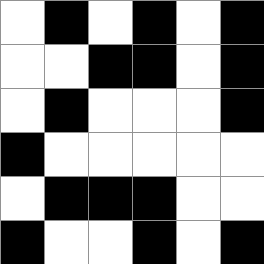[["white", "black", "white", "black", "white", "black"], ["white", "white", "black", "black", "white", "black"], ["white", "black", "white", "white", "white", "black"], ["black", "white", "white", "white", "white", "white"], ["white", "black", "black", "black", "white", "white"], ["black", "white", "white", "black", "white", "black"]]